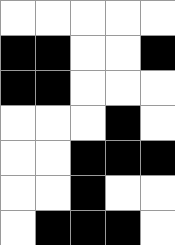[["white", "white", "white", "white", "white"], ["black", "black", "white", "white", "black"], ["black", "black", "white", "white", "white"], ["white", "white", "white", "black", "white"], ["white", "white", "black", "black", "black"], ["white", "white", "black", "white", "white"], ["white", "black", "black", "black", "white"]]